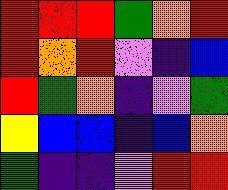[["red", "red", "red", "green", "orange", "red"], ["red", "orange", "red", "violet", "indigo", "blue"], ["red", "green", "orange", "indigo", "violet", "green"], ["yellow", "blue", "blue", "indigo", "blue", "orange"], ["green", "indigo", "indigo", "violet", "red", "red"]]